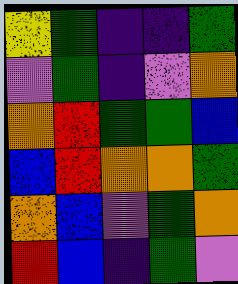[["yellow", "green", "indigo", "indigo", "green"], ["violet", "green", "indigo", "violet", "orange"], ["orange", "red", "green", "green", "blue"], ["blue", "red", "orange", "orange", "green"], ["orange", "blue", "violet", "green", "orange"], ["red", "blue", "indigo", "green", "violet"]]